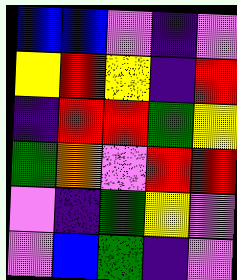[["blue", "blue", "violet", "indigo", "violet"], ["yellow", "red", "yellow", "indigo", "red"], ["indigo", "red", "red", "green", "yellow"], ["green", "orange", "violet", "red", "red"], ["violet", "indigo", "green", "yellow", "violet"], ["violet", "blue", "green", "indigo", "violet"]]